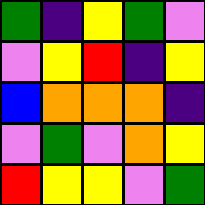[["green", "indigo", "yellow", "green", "violet"], ["violet", "yellow", "red", "indigo", "yellow"], ["blue", "orange", "orange", "orange", "indigo"], ["violet", "green", "violet", "orange", "yellow"], ["red", "yellow", "yellow", "violet", "green"]]